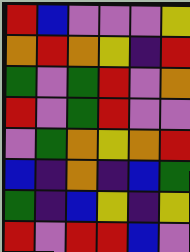[["red", "blue", "violet", "violet", "violet", "yellow"], ["orange", "red", "orange", "yellow", "indigo", "red"], ["green", "violet", "green", "red", "violet", "orange"], ["red", "violet", "green", "red", "violet", "violet"], ["violet", "green", "orange", "yellow", "orange", "red"], ["blue", "indigo", "orange", "indigo", "blue", "green"], ["green", "indigo", "blue", "yellow", "indigo", "yellow"], ["red", "violet", "red", "red", "blue", "violet"]]